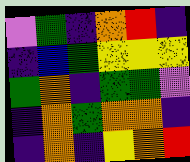[["violet", "green", "indigo", "orange", "red", "indigo"], ["indigo", "blue", "green", "yellow", "yellow", "yellow"], ["green", "orange", "indigo", "green", "green", "violet"], ["indigo", "orange", "green", "orange", "orange", "indigo"], ["indigo", "orange", "indigo", "yellow", "orange", "red"]]